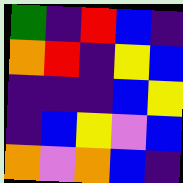[["green", "indigo", "red", "blue", "indigo"], ["orange", "red", "indigo", "yellow", "blue"], ["indigo", "indigo", "indigo", "blue", "yellow"], ["indigo", "blue", "yellow", "violet", "blue"], ["orange", "violet", "orange", "blue", "indigo"]]